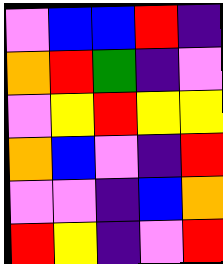[["violet", "blue", "blue", "red", "indigo"], ["orange", "red", "green", "indigo", "violet"], ["violet", "yellow", "red", "yellow", "yellow"], ["orange", "blue", "violet", "indigo", "red"], ["violet", "violet", "indigo", "blue", "orange"], ["red", "yellow", "indigo", "violet", "red"]]